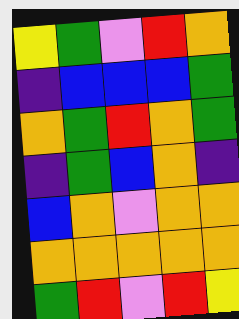[["yellow", "green", "violet", "red", "orange"], ["indigo", "blue", "blue", "blue", "green"], ["orange", "green", "red", "orange", "green"], ["indigo", "green", "blue", "orange", "indigo"], ["blue", "orange", "violet", "orange", "orange"], ["orange", "orange", "orange", "orange", "orange"], ["green", "red", "violet", "red", "yellow"]]